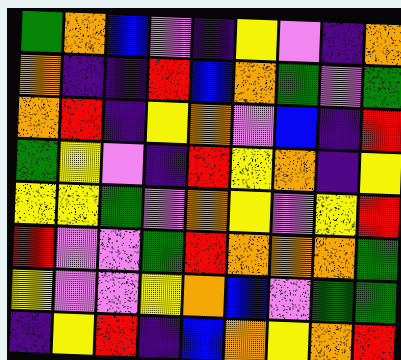[["green", "orange", "blue", "violet", "indigo", "yellow", "violet", "indigo", "orange"], ["orange", "indigo", "indigo", "red", "blue", "orange", "green", "violet", "green"], ["orange", "red", "indigo", "yellow", "orange", "violet", "blue", "indigo", "red"], ["green", "yellow", "violet", "indigo", "red", "yellow", "orange", "indigo", "yellow"], ["yellow", "yellow", "green", "violet", "orange", "yellow", "violet", "yellow", "red"], ["red", "violet", "violet", "green", "red", "orange", "orange", "orange", "green"], ["yellow", "violet", "violet", "yellow", "orange", "blue", "violet", "green", "green"], ["indigo", "yellow", "red", "indigo", "blue", "orange", "yellow", "orange", "red"]]